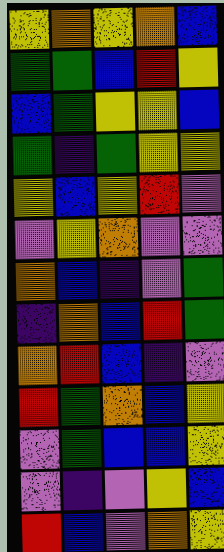[["yellow", "orange", "yellow", "orange", "blue"], ["green", "green", "blue", "red", "yellow"], ["blue", "green", "yellow", "yellow", "blue"], ["green", "indigo", "green", "yellow", "yellow"], ["yellow", "blue", "yellow", "red", "violet"], ["violet", "yellow", "orange", "violet", "violet"], ["orange", "blue", "indigo", "violet", "green"], ["indigo", "orange", "blue", "red", "green"], ["orange", "red", "blue", "indigo", "violet"], ["red", "green", "orange", "blue", "yellow"], ["violet", "green", "blue", "blue", "yellow"], ["violet", "indigo", "violet", "yellow", "blue"], ["red", "blue", "violet", "orange", "yellow"]]